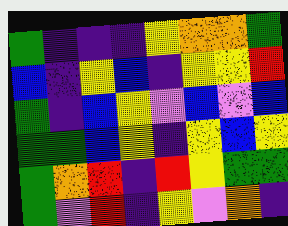[["green", "indigo", "indigo", "indigo", "yellow", "orange", "orange", "green"], ["blue", "indigo", "yellow", "blue", "indigo", "yellow", "yellow", "red"], ["green", "indigo", "blue", "yellow", "violet", "blue", "violet", "blue"], ["green", "green", "blue", "yellow", "indigo", "yellow", "blue", "yellow"], ["green", "orange", "red", "indigo", "red", "yellow", "green", "green"], ["green", "violet", "red", "indigo", "yellow", "violet", "orange", "indigo"]]